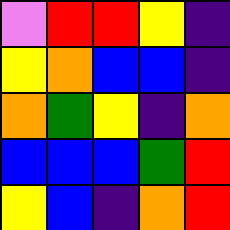[["violet", "red", "red", "yellow", "indigo"], ["yellow", "orange", "blue", "blue", "indigo"], ["orange", "green", "yellow", "indigo", "orange"], ["blue", "blue", "blue", "green", "red"], ["yellow", "blue", "indigo", "orange", "red"]]